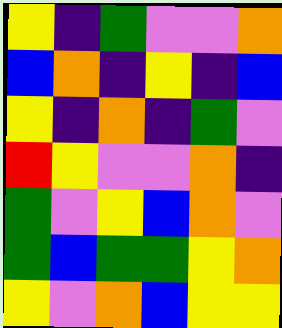[["yellow", "indigo", "green", "violet", "violet", "orange"], ["blue", "orange", "indigo", "yellow", "indigo", "blue"], ["yellow", "indigo", "orange", "indigo", "green", "violet"], ["red", "yellow", "violet", "violet", "orange", "indigo"], ["green", "violet", "yellow", "blue", "orange", "violet"], ["green", "blue", "green", "green", "yellow", "orange"], ["yellow", "violet", "orange", "blue", "yellow", "yellow"]]